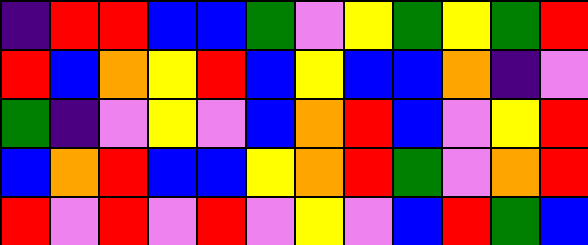[["indigo", "red", "red", "blue", "blue", "green", "violet", "yellow", "green", "yellow", "green", "red"], ["red", "blue", "orange", "yellow", "red", "blue", "yellow", "blue", "blue", "orange", "indigo", "violet"], ["green", "indigo", "violet", "yellow", "violet", "blue", "orange", "red", "blue", "violet", "yellow", "red"], ["blue", "orange", "red", "blue", "blue", "yellow", "orange", "red", "green", "violet", "orange", "red"], ["red", "violet", "red", "violet", "red", "violet", "yellow", "violet", "blue", "red", "green", "blue"]]